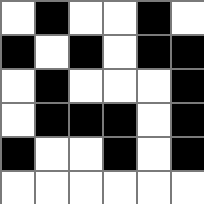[["white", "black", "white", "white", "black", "white"], ["black", "white", "black", "white", "black", "black"], ["white", "black", "white", "white", "white", "black"], ["white", "black", "black", "black", "white", "black"], ["black", "white", "white", "black", "white", "black"], ["white", "white", "white", "white", "white", "white"]]